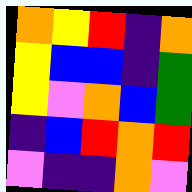[["orange", "yellow", "red", "indigo", "orange"], ["yellow", "blue", "blue", "indigo", "green"], ["yellow", "violet", "orange", "blue", "green"], ["indigo", "blue", "red", "orange", "red"], ["violet", "indigo", "indigo", "orange", "violet"]]